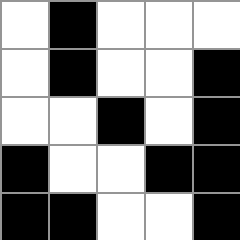[["white", "black", "white", "white", "white"], ["white", "black", "white", "white", "black"], ["white", "white", "black", "white", "black"], ["black", "white", "white", "black", "black"], ["black", "black", "white", "white", "black"]]